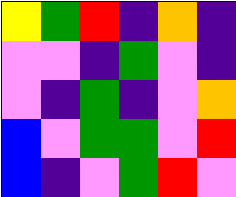[["yellow", "green", "red", "indigo", "orange", "indigo"], ["violet", "violet", "indigo", "green", "violet", "indigo"], ["violet", "indigo", "green", "indigo", "violet", "orange"], ["blue", "violet", "green", "green", "violet", "red"], ["blue", "indigo", "violet", "green", "red", "violet"]]